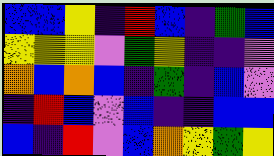[["blue", "blue", "yellow", "indigo", "red", "blue", "indigo", "green", "blue"], ["yellow", "yellow", "yellow", "violet", "green", "yellow", "indigo", "indigo", "violet"], ["orange", "blue", "orange", "blue", "indigo", "green", "indigo", "blue", "violet"], ["indigo", "red", "blue", "violet", "blue", "indigo", "indigo", "blue", "blue"], ["blue", "indigo", "red", "violet", "blue", "orange", "yellow", "green", "yellow"]]